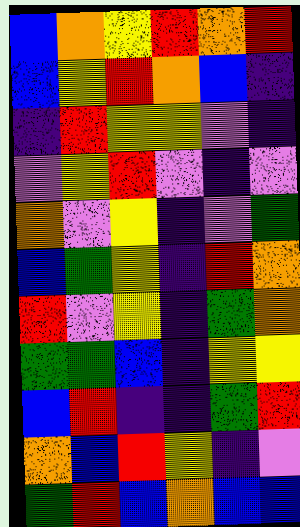[["blue", "orange", "yellow", "red", "orange", "red"], ["blue", "yellow", "red", "orange", "blue", "indigo"], ["indigo", "red", "yellow", "yellow", "violet", "indigo"], ["violet", "yellow", "red", "violet", "indigo", "violet"], ["orange", "violet", "yellow", "indigo", "violet", "green"], ["blue", "green", "yellow", "indigo", "red", "orange"], ["red", "violet", "yellow", "indigo", "green", "orange"], ["green", "green", "blue", "indigo", "yellow", "yellow"], ["blue", "red", "indigo", "indigo", "green", "red"], ["orange", "blue", "red", "yellow", "indigo", "violet"], ["green", "red", "blue", "orange", "blue", "blue"]]